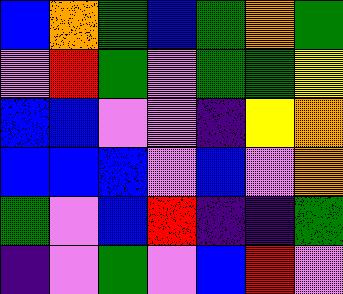[["blue", "orange", "green", "blue", "green", "orange", "green"], ["violet", "red", "green", "violet", "green", "green", "yellow"], ["blue", "blue", "violet", "violet", "indigo", "yellow", "orange"], ["blue", "blue", "blue", "violet", "blue", "violet", "orange"], ["green", "violet", "blue", "red", "indigo", "indigo", "green"], ["indigo", "violet", "green", "violet", "blue", "red", "violet"]]